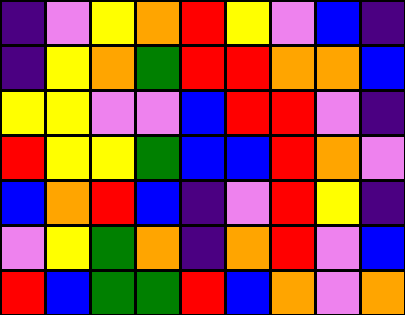[["indigo", "violet", "yellow", "orange", "red", "yellow", "violet", "blue", "indigo"], ["indigo", "yellow", "orange", "green", "red", "red", "orange", "orange", "blue"], ["yellow", "yellow", "violet", "violet", "blue", "red", "red", "violet", "indigo"], ["red", "yellow", "yellow", "green", "blue", "blue", "red", "orange", "violet"], ["blue", "orange", "red", "blue", "indigo", "violet", "red", "yellow", "indigo"], ["violet", "yellow", "green", "orange", "indigo", "orange", "red", "violet", "blue"], ["red", "blue", "green", "green", "red", "blue", "orange", "violet", "orange"]]